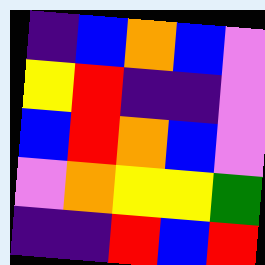[["indigo", "blue", "orange", "blue", "violet"], ["yellow", "red", "indigo", "indigo", "violet"], ["blue", "red", "orange", "blue", "violet"], ["violet", "orange", "yellow", "yellow", "green"], ["indigo", "indigo", "red", "blue", "red"]]